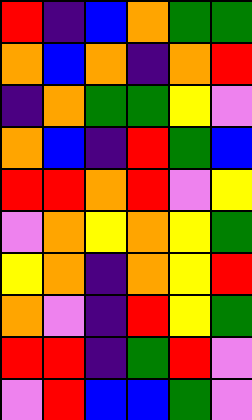[["red", "indigo", "blue", "orange", "green", "green"], ["orange", "blue", "orange", "indigo", "orange", "red"], ["indigo", "orange", "green", "green", "yellow", "violet"], ["orange", "blue", "indigo", "red", "green", "blue"], ["red", "red", "orange", "red", "violet", "yellow"], ["violet", "orange", "yellow", "orange", "yellow", "green"], ["yellow", "orange", "indigo", "orange", "yellow", "red"], ["orange", "violet", "indigo", "red", "yellow", "green"], ["red", "red", "indigo", "green", "red", "violet"], ["violet", "red", "blue", "blue", "green", "violet"]]